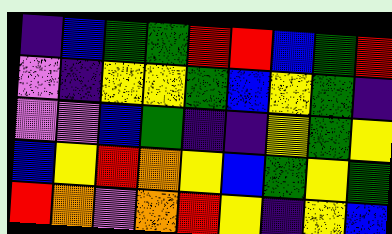[["indigo", "blue", "green", "green", "red", "red", "blue", "green", "red"], ["violet", "indigo", "yellow", "yellow", "green", "blue", "yellow", "green", "indigo"], ["violet", "violet", "blue", "green", "indigo", "indigo", "yellow", "green", "yellow"], ["blue", "yellow", "red", "orange", "yellow", "blue", "green", "yellow", "green"], ["red", "orange", "violet", "orange", "red", "yellow", "indigo", "yellow", "blue"]]